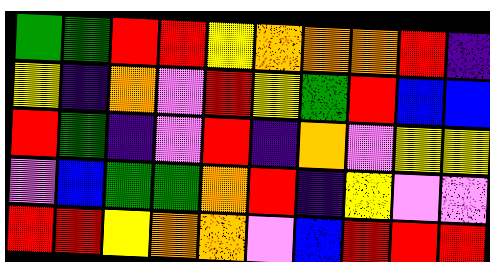[["green", "green", "red", "red", "yellow", "orange", "orange", "orange", "red", "indigo"], ["yellow", "indigo", "orange", "violet", "red", "yellow", "green", "red", "blue", "blue"], ["red", "green", "indigo", "violet", "red", "indigo", "orange", "violet", "yellow", "yellow"], ["violet", "blue", "green", "green", "orange", "red", "indigo", "yellow", "violet", "violet"], ["red", "red", "yellow", "orange", "orange", "violet", "blue", "red", "red", "red"]]